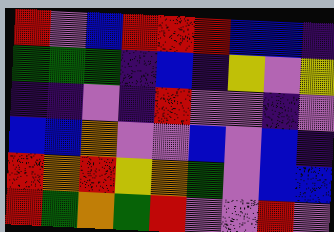[["red", "violet", "blue", "red", "red", "red", "blue", "blue", "indigo"], ["green", "green", "green", "indigo", "blue", "indigo", "yellow", "violet", "yellow"], ["indigo", "indigo", "violet", "indigo", "red", "violet", "violet", "indigo", "violet"], ["blue", "blue", "orange", "violet", "violet", "blue", "violet", "blue", "indigo"], ["red", "orange", "red", "yellow", "orange", "green", "violet", "blue", "blue"], ["red", "green", "orange", "green", "red", "violet", "violet", "red", "violet"]]